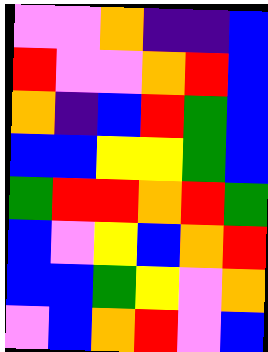[["violet", "violet", "orange", "indigo", "indigo", "blue"], ["red", "violet", "violet", "orange", "red", "blue"], ["orange", "indigo", "blue", "red", "green", "blue"], ["blue", "blue", "yellow", "yellow", "green", "blue"], ["green", "red", "red", "orange", "red", "green"], ["blue", "violet", "yellow", "blue", "orange", "red"], ["blue", "blue", "green", "yellow", "violet", "orange"], ["violet", "blue", "orange", "red", "violet", "blue"]]